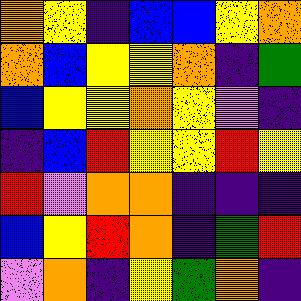[["orange", "yellow", "indigo", "blue", "blue", "yellow", "orange"], ["orange", "blue", "yellow", "yellow", "orange", "indigo", "green"], ["blue", "yellow", "yellow", "orange", "yellow", "violet", "indigo"], ["indigo", "blue", "red", "yellow", "yellow", "red", "yellow"], ["red", "violet", "orange", "orange", "indigo", "indigo", "indigo"], ["blue", "yellow", "red", "orange", "indigo", "green", "red"], ["violet", "orange", "indigo", "yellow", "green", "orange", "indigo"]]